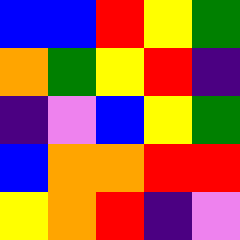[["blue", "blue", "red", "yellow", "green"], ["orange", "green", "yellow", "red", "indigo"], ["indigo", "violet", "blue", "yellow", "green"], ["blue", "orange", "orange", "red", "red"], ["yellow", "orange", "red", "indigo", "violet"]]